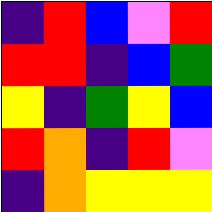[["indigo", "red", "blue", "violet", "red"], ["red", "red", "indigo", "blue", "green"], ["yellow", "indigo", "green", "yellow", "blue"], ["red", "orange", "indigo", "red", "violet"], ["indigo", "orange", "yellow", "yellow", "yellow"]]